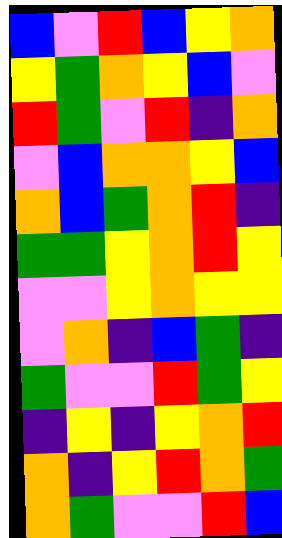[["blue", "violet", "red", "blue", "yellow", "orange"], ["yellow", "green", "orange", "yellow", "blue", "violet"], ["red", "green", "violet", "red", "indigo", "orange"], ["violet", "blue", "orange", "orange", "yellow", "blue"], ["orange", "blue", "green", "orange", "red", "indigo"], ["green", "green", "yellow", "orange", "red", "yellow"], ["violet", "violet", "yellow", "orange", "yellow", "yellow"], ["violet", "orange", "indigo", "blue", "green", "indigo"], ["green", "violet", "violet", "red", "green", "yellow"], ["indigo", "yellow", "indigo", "yellow", "orange", "red"], ["orange", "indigo", "yellow", "red", "orange", "green"], ["orange", "green", "violet", "violet", "red", "blue"]]